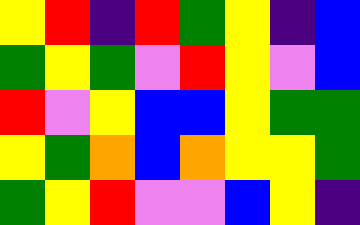[["yellow", "red", "indigo", "red", "green", "yellow", "indigo", "blue"], ["green", "yellow", "green", "violet", "red", "yellow", "violet", "blue"], ["red", "violet", "yellow", "blue", "blue", "yellow", "green", "green"], ["yellow", "green", "orange", "blue", "orange", "yellow", "yellow", "green"], ["green", "yellow", "red", "violet", "violet", "blue", "yellow", "indigo"]]